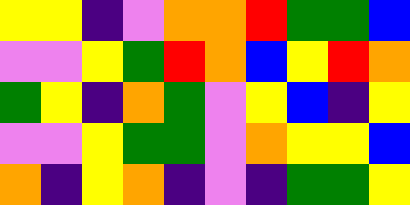[["yellow", "yellow", "indigo", "violet", "orange", "orange", "red", "green", "green", "blue"], ["violet", "violet", "yellow", "green", "red", "orange", "blue", "yellow", "red", "orange"], ["green", "yellow", "indigo", "orange", "green", "violet", "yellow", "blue", "indigo", "yellow"], ["violet", "violet", "yellow", "green", "green", "violet", "orange", "yellow", "yellow", "blue"], ["orange", "indigo", "yellow", "orange", "indigo", "violet", "indigo", "green", "green", "yellow"]]